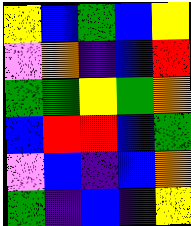[["yellow", "blue", "green", "blue", "yellow"], ["violet", "orange", "indigo", "blue", "red"], ["green", "green", "yellow", "green", "orange"], ["blue", "red", "red", "blue", "green"], ["violet", "blue", "indigo", "blue", "orange"], ["green", "indigo", "blue", "indigo", "yellow"]]